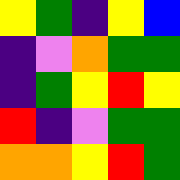[["yellow", "green", "indigo", "yellow", "blue"], ["indigo", "violet", "orange", "green", "green"], ["indigo", "green", "yellow", "red", "yellow"], ["red", "indigo", "violet", "green", "green"], ["orange", "orange", "yellow", "red", "green"]]